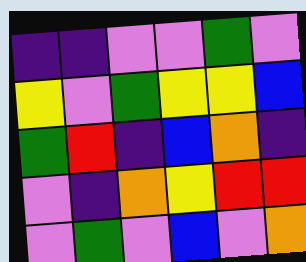[["indigo", "indigo", "violet", "violet", "green", "violet"], ["yellow", "violet", "green", "yellow", "yellow", "blue"], ["green", "red", "indigo", "blue", "orange", "indigo"], ["violet", "indigo", "orange", "yellow", "red", "red"], ["violet", "green", "violet", "blue", "violet", "orange"]]